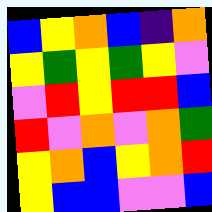[["blue", "yellow", "orange", "blue", "indigo", "orange"], ["yellow", "green", "yellow", "green", "yellow", "violet"], ["violet", "red", "yellow", "red", "red", "blue"], ["red", "violet", "orange", "violet", "orange", "green"], ["yellow", "orange", "blue", "yellow", "orange", "red"], ["yellow", "blue", "blue", "violet", "violet", "blue"]]